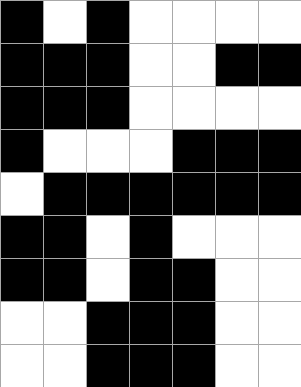[["black", "white", "black", "white", "white", "white", "white"], ["black", "black", "black", "white", "white", "black", "black"], ["black", "black", "black", "white", "white", "white", "white"], ["black", "white", "white", "white", "black", "black", "black"], ["white", "black", "black", "black", "black", "black", "black"], ["black", "black", "white", "black", "white", "white", "white"], ["black", "black", "white", "black", "black", "white", "white"], ["white", "white", "black", "black", "black", "white", "white"], ["white", "white", "black", "black", "black", "white", "white"]]